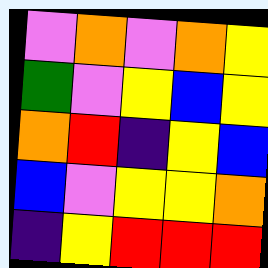[["violet", "orange", "violet", "orange", "yellow"], ["green", "violet", "yellow", "blue", "yellow"], ["orange", "red", "indigo", "yellow", "blue"], ["blue", "violet", "yellow", "yellow", "orange"], ["indigo", "yellow", "red", "red", "red"]]